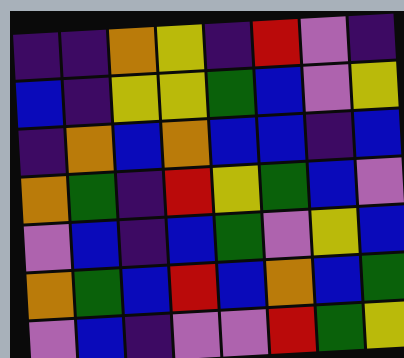[["indigo", "indigo", "orange", "yellow", "indigo", "red", "violet", "indigo"], ["blue", "indigo", "yellow", "yellow", "green", "blue", "violet", "yellow"], ["indigo", "orange", "blue", "orange", "blue", "blue", "indigo", "blue"], ["orange", "green", "indigo", "red", "yellow", "green", "blue", "violet"], ["violet", "blue", "indigo", "blue", "green", "violet", "yellow", "blue"], ["orange", "green", "blue", "red", "blue", "orange", "blue", "green"], ["violet", "blue", "indigo", "violet", "violet", "red", "green", "yellow"]]